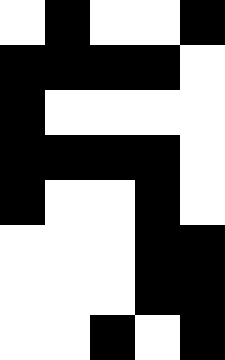[["white", "black", "white", "white", "black"], ["black", "black", "black", "black", "white"], ["black", "white", "white", "white", "white"], ["black", "black", "black", "black", "white"], ["black", "white", "white", "black", "white"], ["white", "white", "white", "black", "black"], ["white", "white", "white", "black", "black"], ["white", "white", "black", "white", "black"]]